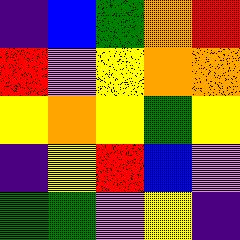[["indigo", "blue", "green", "orange", "red"], ["red", "violet", "yellow", "orange", "orange"], ["yellow", "orange", "yellow", "green", "yellow"], ["indigo", "yellow", "red", "blue", "violet"], ["green", "green", "violet", "yellow", "indigo"]]